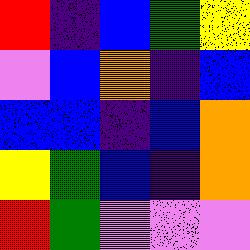[["red", "indigo", "blue", "green", "yellow"], ["violet", "blue", "orange", "indigo", "blue"], ["blue", "blue", "indigo", "blue", "orange"], ["yellow", "green", "blue", "indigo", "orange"], ["red", "green", "violet", "violet", "violet"]]